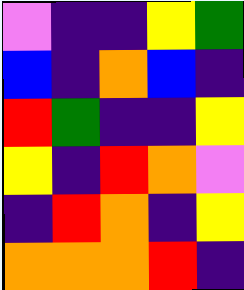[["violet", "indigo", "indigo", "yellow", "green"], ["blue", "indigo", "orange", "blue", "indigo"], ["red", "green", "indigo", "indigo", "yellow"], ["yellow", "indigo", "red", "orange", "violet"], ["indigo", "red", "orange", "indigo", "yellow"], ["orange", "orange", "orange", "red", "indigo"]]